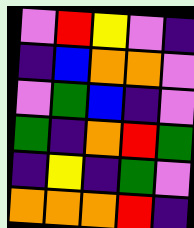[["violet", "red", "yellow", "violet", "indigo"], ["indigo", "blue", "orange", "orange", "violet"], ["violet", "green", "blue", "indigo", "violet"], ["green", "indigo", "orange", "red", "green"], ["indigo", "yellow", "indigo", "green", "violet"], ["orange", "orange", "orange", "red", "indigo"]]